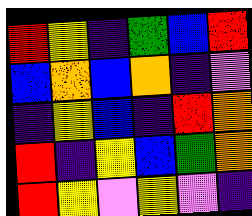[["red", "yellow", "indigo", "green", "blue", "red"], ["blue", "orange", "blue", "orange", "indigo", "violet"], ["indigo", "yellow", "blue", "indigo", "red", "orange"], ["red", "indigo", "yellow", "blue", "green", "orange"], ["red", "yellow", "violet", "yellow", "violet", "indigo"]]